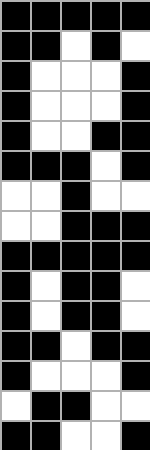[["black", "black", "black", "black", "black"], ["black", "black", "white", "black", "white"], ["black", "white", "white", "white", "black"], ["black", "white", "white", "white", "black"], ["black", "white", "white", "black", "black"], ["black", "black", "black", "white", "black"], ["white", "white", "black", "white", "white"], ["white", "white", "black", "black", "black"], ["black", "black", "black", "black", "black"], ["black", "white", "black", "black", "white"], ["black", "white", "black", "black", "white"], ["black", "black", "white", "black", "black"], ["black", "white", "white", "white", "black"], ["white", "black", "black", "white", "white"], ["black", "black", "white", "white", "black"]]